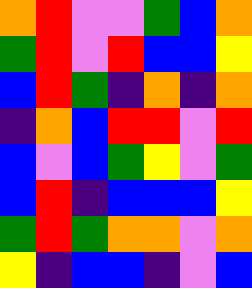[["orange", "red", "violet", "violet", "green", "blue", "orange"], ["green", "red", "violet", "red", "blue", "blue", "yellow"], ["blue", "red", "green", "indigo", "orange", "indigo", "orange"], ["indigo", "orange", "blue", "red", "red", "violet", "red"], ["blue", "violet", "blue", "green", "yellow", "violet", "green"], ["blue", "red", "indigo", "blue", "blue", "blue", "yellow"], ["green", "red", "green", "orange", "orange", "violet", "orange"], ["yellow", "indigo", "blue", "blue", "indigo", "violet", "blue"]]